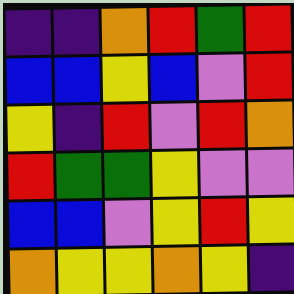[["indigo", "indigo", "orange", "red", "green", "red"], ["blue", "blue", "yellow", "blue", "violet", "red"], ["yellow", "indigo", "red", "violet", "red", "orange"], ["red", "green", "green", "yellow", "violet", "violet"], ["blue", "blue", "violet", "yellow", "red", "yellow"], ["orange", "yellow", "yellow", "orange", "yellow", "indigo"]]